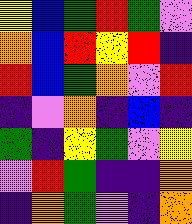[["yellow", "blue", "green", "red", "green", "violet"], ["orange", "blue", "red", "yellow", "red", "indigo"], ["red", "blue", "green", "orange", "violet", "red"], ["indigo", "violet", "orange", "indigo", "blue", "indigo"], ["green", "indigo", "yellow", "green", "violet", "yellow"], ["violet", "red", "green", "indigo", "indigo", "orange"], ["indigo", "orange", "green", "violet", "indigo", "orange"]]